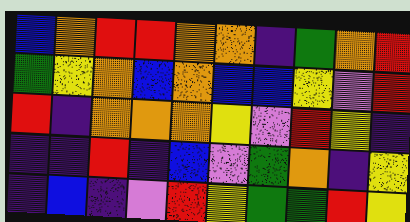[["blue", "orange", "red", "red", "orange", "orange", "indigo", "green", "orange", "red"], ["green", "yellow", "orange", "blue", "orange", "blue", "blue", "yellow", "violet", "red"], ["red", "indigo", "orange", "orange", "orange", "yellow", "violet", "red", "yellow", "indigo"], ["indigo", "indigo", "red", "indigo", "blue", "violet", "green", "orange", "indigo", "yellow"], ["indigo", "blue", "indigo", "violet", "red", "yellow", "green", "green", "red", "yellow"]]